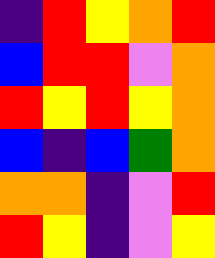[["indigo", "red", "yellow", "orange", "red"], ["blue", "red", "red", "violet", "orange"], ["red", "yellow", "red", "yellow", "orange"], ["blue", "indigo", "blue", "green", "orange"], ["orange", "orange", "indigo", "violet", "red"], ["red", "yellow", "indigo", "violet", "yellow"]]